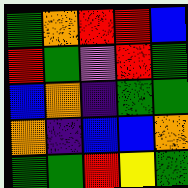[["green", "orange", "red", "red", "blue"], ["red", "green", "violet", "red", "green"], ["blue", "orange", "indigo", "green", "green"], ["orange", "indigo", "blue", "blue", "orange"], ["green", "green", "red", "yellow", "green"]]